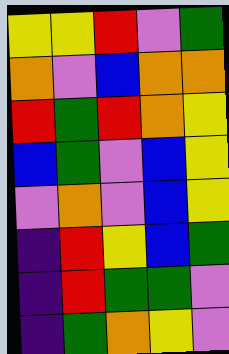[["yellow", "yellow", "red", "violet", "green"], ["orange", "violet", "blue", "orange", "orange"], ["red", "green", "red", "orange", "yellow"], ["blue", "green", "violet", "blue", "yellow"], ["violet", "orange", "violet", "blue", "yellow"], ["indigo", "red", "yellow", "blue", "green"], ["indigo", "red", "green", "green", "violet"], ["indigo", "green", "orange", "yellow", "violet"]]